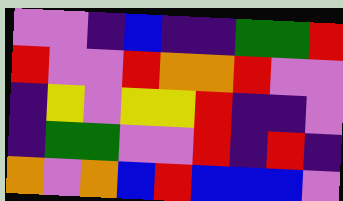[["violet", "violet", "indigo", "blue", "indigo", "indigo", "green", "green", "red"], ["red", "violet", "violet", "red", "orange", "orange", "red", "violet", "violet"], ["indigo", "yellow", "violet", "yellow", "yellow", "red", "indigo", "indigo", "violet"], ["indigo", "green", "green", "violet", "violet", "red", "indigo", "red", "indigo"], ["orange", "violet", "orange", "blue", "red", "blue", "blue", "blue", "violet"]]